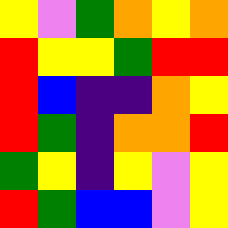[["yellow", "violet", "green", "orange", "yellow", "orange"], ["red", "yellow", "yellow", "green", "red", "red"], ["red", "blue", "indigo", "indigo", "orange", "yellow"], ["red", "green", "indigo", "orange", "orange", "red"], ["green", "yellow", "indigo", "yellow", "violet", "yellow"], ["red", "green", "blue", "blue", "violet", "yellow"]]